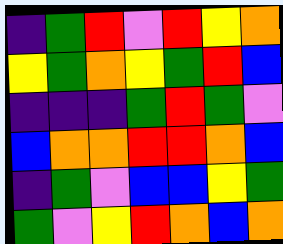[["indigo", "green", "red", "violet", "red", "yellow", "orange"], ["yellow", "green", "orange", "yellow", "green", "red", "blue"], ["indigo", "indigo", "indigo", "green", "red", "green", "violet"], ["blue", "orange", "orange", "red", "red", "orange", "blue"], ["indigo", "green", "violet", "blue", "blue", "yellow", "green"], ["green", "violet", "yellow", "red", "orange", "blue", "orange"]]